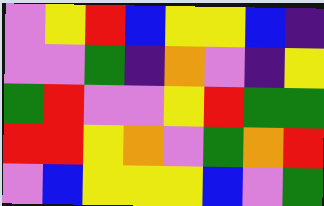[["violet", "yellow", "red", "blue", "yellow", "yellow", "blue", "indigo"], ["violet", "violet", "green", "indigo", "orange", "violet", "indigo", "yellow"], ["green", "red", "violet", "violet", "yellow", "red", "green", "green"], ["red", "red", "yellow", "orange", "violet", "green", "orange", "red"], ["violet", "blue", "yellow", "yellow", "yellow", "blue", "violet", "green"]]